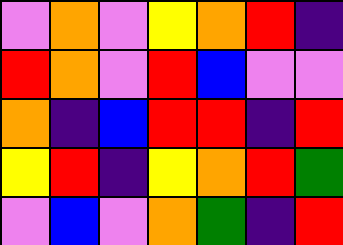[["violet", "orange", "violet", "yellow", "orange", "red", "indigo"], ["red", "orange", "violet", "red", "blue", "violet", "violet"], ["orange", "indigo", "blue", "red", "red", "indigo", "red"], ["yellow", "red", "indigo", "yellow", "orange", "red", "green"], ["violet", "blue", "violet", "orange", "green", "indigo", "red"]]